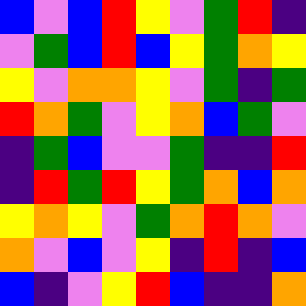[["blue", "violet", "blue", "red", "yellow", "violet", "green", "red", "indigo"], ["violet", "green", "blue", "red", "blue", "yellow", "green", "orange", "yellow"], ["yellow", "violet", "orange", "orange", "yellow", "violet", "green", "indigo", "green"], ["red", "orange", "green", "violet", "yellow", "orange", "blue", "green", "violet"], ["indigo", "green", "blue", "violet", "violet", "green", "indigo", "indigo", "red"], ["indigo", "red", "green", "red", "yellow", "green", "orange", "blue", "orange"], ["yellow", "orange", "yellow", "violet", "green", "orange", "red", "orange", "violet"], ["orange", "violet", "blue", "violet", "yellow", "indigo", "red", "indigo", "blue"], ["blue", "indigo", "violet", "yellow", "red", "blue", "indigo", "indigo", "orange"]]